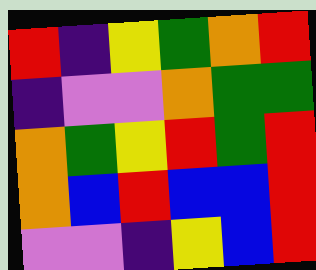[["red", "indigo", "yellow", "green", "orange", "red"], ["indigo", "violet", "violet", "orange", "green", "green"], ["orange", "green", "yellow", "red", "green", "red"], ["orange", "blue", "red", "blue", "blue", "red"], ["violet", "violet", "indigo", "yellow", "blue", "red"]]